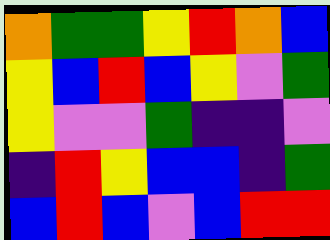[["orange", "green", "green", "yellow", "red", "orange", "blue"], ["yellow", "blue", "red", "blue", "yellow", "violet", "green"], ["yellow", "violet", "violet", "green", "indigo", "indigo", "violet"], ["indigo", "red", "yellow", "blue", "blue", "indigo", "green"], ["blue", "red", "blue", "violet", "blue", "red", "red"]]